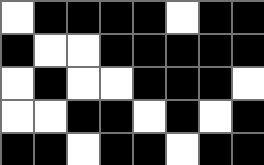[["white", "black", "black", "black", "black", "white", "black", "black"], ["black", "white", "white", "black", "black", "black", "black", "black"], ["white", "black", "white", "white", "black", "black", "black", "white"], ["white", "white", "black", "black", "white", "black", "white", "black"], ["black", "black", "white", "black", "black", "white", "black", "black"]]